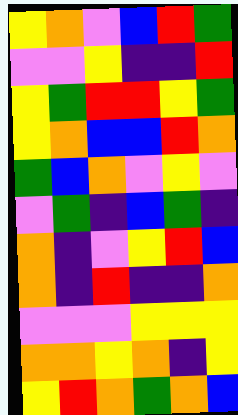[["yellow", "orange", "violet", "blue", "red", "green"], ["violet", "violet", "yellow", "indigo", "indigo", "red"], ["yellow", "green", "red", "red", "yellow", "green"], ["yellow", "orange", "blue", "blue", "red", "orange"], ["green", "blue", "orange", "violet", "yellow", "violet"], ["violet", "green", "indigo", "blue", "green", "indigo"], ["orange", "indigo", "violet", "yellow", "red", "blue"], ["orange", "indigo", "red", "indigo", "indigo", "orange"], ["violet", "violet", "violet", "yellow", "yellow", "yellow"], ["orange", "orange", "yellow", "orange", "indigo", "yellow"], ["yellow", "red", "orange", "green", "orange", "blue"]]